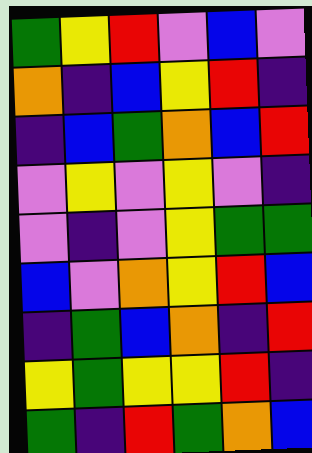[["green", "yellow", "red", "violet", "blue", "violet"], ["orange", "indigo", "blue", "yellow", "red", "indigo"], ["indigo", "blue", "green", "orange", "blue", "red"], ["violet", "yellow", "violet", "yellow", "violet", "indigo"], ["violet", "indigo", "violet", "yellow", "green", "green"], ["blue", "violet", "orange", "yellow", "red", "blue"], ["indigo", "green", "blue", "orange", "indigo", "red"], ["yellow", "green", "yellow", "yellow", "red", "indigo"], ["green", "indigo", "red", "green", "orange", "blue"]]